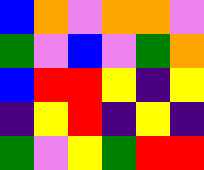[["blue", "orange", "violet", "orange", "orange", "violet"], ["green", "violet", "blue", "violet", "green", "orange"], ["blue", "red", "red", "yellow", "indigo", "yellow"], ["indigo", "yellow", "red", "indigo", "yellow", "indigo"], ["green", "violet", "yellow", "green", "red", "red"]]